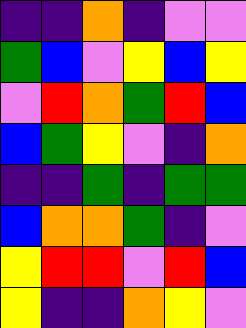[["indigo", "indigo", "orange", "indigo", "violet", "violet"], ["green", "blue", "violet", "yellow", "blue", "yellow"], ["violet", "red", "orange", "green", "red", "blue"], ["blue", "green", "yellow", "violet", "indigo", "orange"], ["indigo", "indigo", "green", "indigo", "green", "green"], ["blue", "orange", "orange", "green", "indigo", "violet"], ["yellow", "red", "red", "violet", "red", "blue"], ["yellow", "indigo", "indigo", "orange", "yellow", "violet"]]